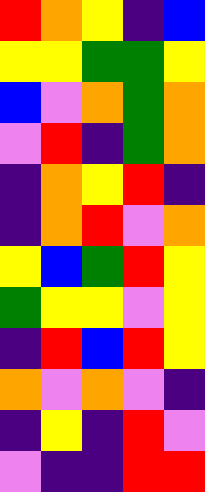[["red", "orange", "yellow", "indigo", "blue"], ["yellow", "yellow", "green", "green", "yellow"], ["blue", "violet", "orange", "green", "orange"], ["violet", "red", "indigo", "green", "orange"], ["indigo", "orange", "yellow", "red", "indigo"], ["indigo", "orange", "red", "violet", "orange"], ["yellow", "blue", "green", "red", "yellow"], ["green", "yellow", "yellow", "violet", "yellow"], ["indigo", "red", "blue", "red", "yellow"], ["orange", "violet", "orange", "violet", "indigo"], ["indigo", "yellow", "indigo", "red", "violet"], ["violet", "indigo", "indigo", "red", "red"]]